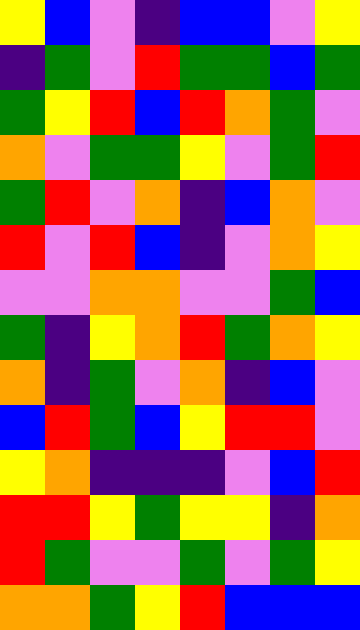[["yellow", "blue", "violet", "indigo", "blue", "blue", "violet", "yellow"], ["indigo", "green", "violet", "red", "green", "green", "blue", "green"], ["green", "yellow", "red", "blue", "red", "orange", "green", "violet"], ["orange", "violet", "green", "green", "yellow", "violet", "green", "red"], ["green", "red", "violet", "orange", "indigo", "blue", "orange", "violet"], ["red", "violet", "red", "blue", "indigo", "violet", "orange", "yellow"], ["violet", "violet", "orange", "orange", "violet", "violet", "green", "blue"], ["green", "indigo", "yellow", "orange", "red", "green", "orange", "yellow"], ["orange", "indigo", "green", "violet", "orange", "indigo", "blue", "violet"], ["blue", "red", "green", "blue", "yellow", "red", "red", "violet"], ["yellow", "orange", "indigo", "indigo", "indigo", "violet", "blue", "red"], ["red", "red", "yellow", "green", "yellow", "yellow", "indigo", "orange"], ["red", "green", "violet", "violet", "green", "violet", "green", "yellow"], ["orange", "orange", "green", "yellow", "red", "blue", "blue", "blue"]]